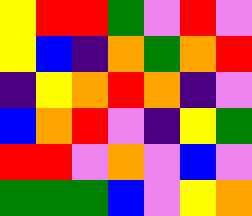[["yellow", "red", "red", "green", "violet", "red", "violet"], ["yellow", "blue", "indigo", "orange", "green", "orange", "red"], ["indigo", "yellow", "orange", "red", "orange", "indigo", "violet"], ["blue", "orange", "red", "violet", "indigo", "yellow", "green"], ["red", "red", "violet", "orange", "violet", "blue", "violet"], ["green", "green", "green", "blue", "violet", "yellow", "orange"]]